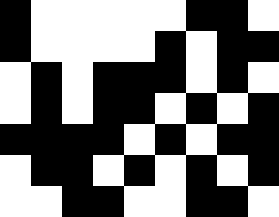[["black", "white", "white", "white", "white", "white", "black", "black", "white"], ["black", "white", "white", "white", "white", "black", "white", "black", "black"], ["white", "black", "white", "black", "black", "black", "white", "black", "white"], ["white", "black", "white", "black", "black", "white", "black", "white", "black"], ["black", "black", "black", "black", "white", "black", "white", "black", "black"], ["white", "black", "black", "white", "black", "white", "black", "white", "black"], ["white", "white", "black", "black", "white", "white", "black", "black", "white"]]